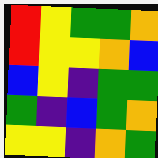[["red", "yellow", "green", "green", "orange"], ["red", "yellow", "yellow", "orange", "blue"], ["blue", "yellow", "indigo", "green", "green"], ["green", "indigo", "blue", "green", "orange"], ["yellow", "yellow", "indigo", "orange", "green"]]